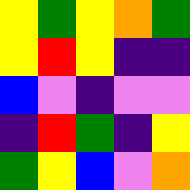[["yellow", "green", "yellow", "orange", "green"], ["yellow", "red", "yellow", "indigo", "indigo"], ["blue", "violet", "indigo", "violet", "violet"], ["indigo", "red", "green", "indigo", "yellow"], ["green", "yellow", "blue", "violet", "orange"]]